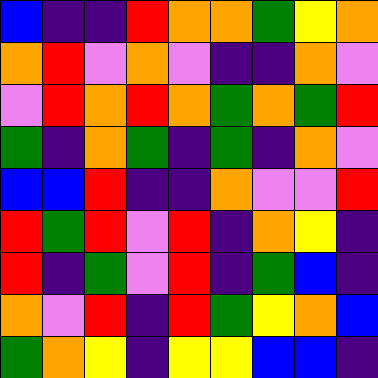[["blue", "indigo", "indigo", "red", "orange", "orange", "green", "yellow", "orange"], ["orange", "red", "violet", "orange", "violet", "indigo", "indigo", "orange", "violet"], ["violet", "red", "orange", "red", "orange", "green", "orange", "green", "red"], ["green", "indigo", "orange", "green", "indigo", "green", "indigo", "orange", "violet"], ["blue", "blue", "red", "indigo", "indigo", "orange", "violet", "violet", "red"], ["red", "green", "red", "violet", "red", "indigo", "orange", "yellow", "indigo"], ["red", "indigo", "green", "violet", "red", "indigo", "green", "blue", "indigo"], ["orange", "violet", "red", "indigo", "red", "green", "yellow", "orange", "blue"], ["green", "orange", "yellow", "indigo", "yellow", "yellow", "blue", "blue", "indigo"]]